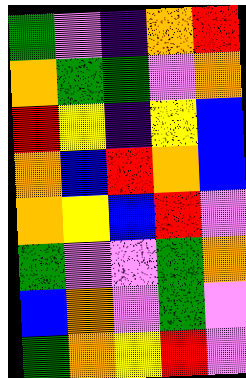[["green", "violet", "indigo", "orange", "red"], ["orange", "green", "green", "violet", "orange"], ["red", "yellow", "indigo", "yellow", "blue"], ["orange", "blue", "red", "orange", "blue"], ["orange", "yellow", "blue", "red", "violet"], ["green", "violet", "violet", "green", "orange"], ["blue", "orange", "violet", "green", "violet"], ["green", "orange", "yellow", "red", "violet"]]